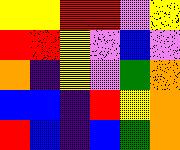[["yellow", "yellow", "red", "red", "violet", "yellow"], ["red", "red", "yellow", "violet", "blue", "violet"], ["orange", "indigo", "yellow", "violet", "green", "orange"], ["blue", "blue", "indigo", "red", "yellow", "orange"], ["red", "blue", "indigo", "blue", "green", "orange"]]